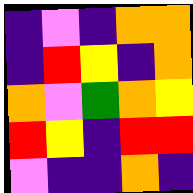[["indigo", "violet", "indigo", "orange", "orange"], ["indigo", "red", "yellow", "indigo", "orange"], ["orange", "violet", "green", "orange", "yellow"], ["red", "yellow", "indigo", "red", "red"], ["violet", "indigo", "indigo", "orange", "indigo"]]